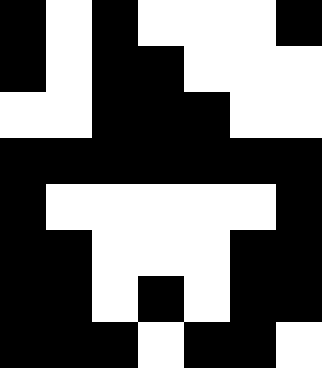[["black", "white", "black", "white", "white", "white", "black"], ["black", "white", "black", "black", "white", "white", "white"], ["white", "white", "black", "black", "black", "white", "white"], ["black", "black", "black", "black", "black", "black", "black"], ["black", "white", "white", "white", "white", "white", "black"], ["black", "black", "white", "white", "white", "black", "black"], ["black", "black", "white", "black", "white", "black", "black"], ["black", "black", "black", "white", "black", "black", "white"]]